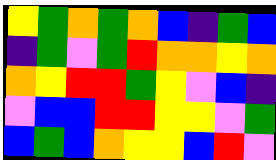[["yellow", "green", "orange", "green", "orange", "blue", "indigo", "green", "blue"], ["indigo", "green", "violet", "green", "red", "orange", "orange", "yellow", "orange"], ["orange", "yellow", "red", "red", "green", "yellow", "violet", "blue", "indigo"], ["violet", "blue", "blue", "red", "red", "yellow", "yellow", "violet", "green"], ["blue", "green", "blue", "orange", "yellow", "yellow", "blue", "red", "violet"]]